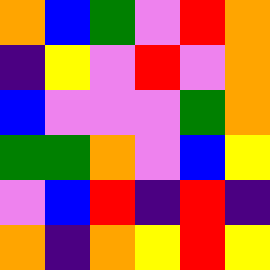[["orange", "blue", "green", "violet", "red", "orange"], ["indigo", "yellow", "violet", "red", "violet", "orange"], ["blue", "violet", "violet", "violet", "green", "orange"], ["green", "green", "orange", "violet", "blue", "yellow"], ["violet", "blue", "red", "indigo", "red", "indigo"], ["orange", "indigo", "orange", "yellow", "red", "yellow"]]